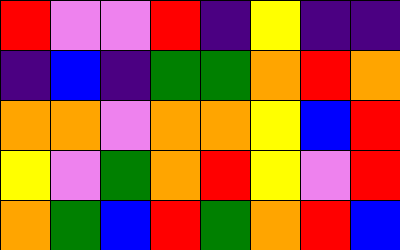[["red", "violet", "violet", "red", "indigo", "yellow", "indigo", "indigo"], ["indigo", "blue", "indigo", "green", "green", "orange", "red", "orange"], ["orange", "orange", "violet", "orange", "orange", "yellow", "blue", "red"], ["yellow", "violet", "green", "orange", "red", "yellow", "violet", "red"], ["orange", "green", "blue", "red", "green", "orange", "red", "blue"]]